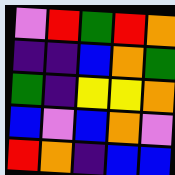[["violet", "red", "green", "red", "orange"], ["indigo", "indigo", "blue", "orange", "green"], ["green", "indigo", "yellow", "yellow", "orange"], ["blue", "violet", "blue", "orange", "violet"], ["red", "orange", "indigo", "blue", "blue"]]